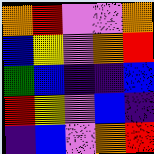[["orange", "red", "violet", "violet", "orange"], ["blue", "yellow", "violet", "orange", "red"], ["green", "blue", "indigo", "indigo", "blue"], ["red", "yellow", "violet", "blue", "indigo"], ["indigo", "blue", "violet", "orange", "red"]]